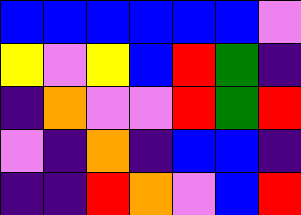[["blue", "blue", "blue", "blue", "blue", "blue", "violet"], ["yellow", "violet", "yellow", "blue", "red", "green", "indigo"], ["indigo", "orange", "violet", "violet", "red", "green", "red"], ["violet", "indigo", "orange", "indigo", "blue", "blue", "indigo"], ["indigo", "indigo", "red", "orange", "violet", "blue", "red"]]